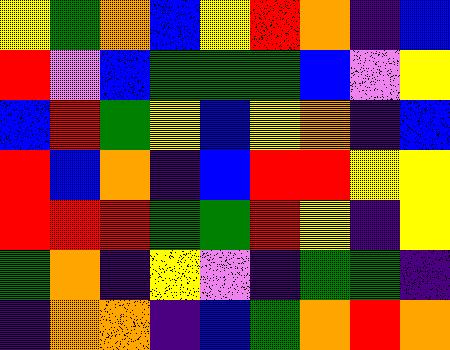[["yellow", "green", "orange", "blue", "yellow", "red", "orange", "indigo", "blue"], ["red", "violet", "blue", "green", "green", "green", "blue", "violet", "yellow"], ["blue", "red", "green", "yellow", "blue", "yellow", "orange", "indigo", "blue"], ["red", "blue", "orange", "indigo", "blue", "red", "red", "yellow", "yellow"], ["red", "red", "red", "green", "green", "red", "yellow", "indigo", "yellow"], ["green", "orange", "indigo", "yellow", "violet", "indigo", "green", "green", "indigo"], ["indigo", "orange", "orange", "indigo", "blue", "green", "orange", "red", "orange"]]